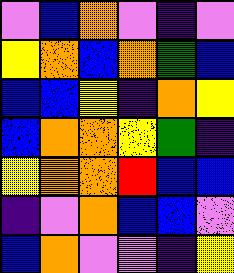[["violet", "blue", "orange", "violet", "indigo", "violet"], ["yellow", "orange", "blue", "orange", "green", "blue"], ["blue", "blue", "yellow", "indigo", "orange", "yellow"], ["blue", "orange", "orange", "yellow", "green", "indigo"], ["yellow", "orange", "orange", "red", "blue", "blue"], ["indigo", "violet", "orange", "blue", "blue", "violet"], ["blue", "orange", "violet", "violet", "indigo", "yellow"]]